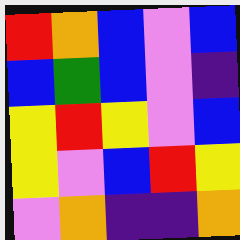[["red", "orange", "blue", "violet", "blue"], ["blue", "green", "blue", "violet", "indigo"], ["yellow", "red", "yellow", "violet", "blue"], ["yellow", "violet", "blue", "red", "yellow"], ["violet", "orange", "indigo", "indigo", "orange"]]